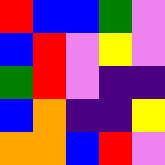[["red", "blue", "blue", "green", "violet"], ["blue", "red", "violet", "yellow", "violet"], ["green", "red", "violet", "indigo", "indigo"], ["blue", "orange", "indigo", "indigo", "yellow"], ["orange", "orange", "blue", "red", "violet"]]